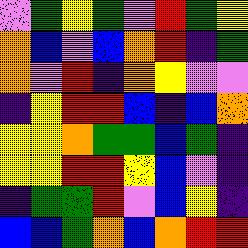[["violet", "green", "yellow", "green", "violet", "red", "green", "yellow"], ["orange", "blue", "violet", "blue", "orange", "red", "indigo", "green"], ["orange", "violet", "red", "indigo", "orange", "yellow", "violet", "violet"], ["indigo", "yellow", "red", "red", "blue", "indigo", "blue", "orange"], ["yellow", "yellow", "orange", "green", "green", "blue", "green", "indigo"], ["yellow", "yellow", "red", "red", "yellow", "blue", "violet", "indigo"], ["indigo", "green", "green", "red", "violet", "blue", "yellow", "indigo"], ["blue", "blue", "green", "orange", "blue", "orange", "red", "red"]]